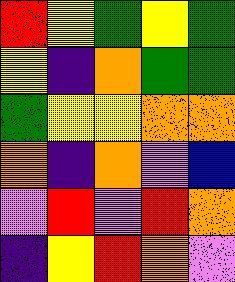[["red", "yellow", "green", "yellow", "green"], ["yellow", "indigo", "orange", "green", "green"], ["green", "yellow", "yellow", "orange", "orange"], ["orange", "indigo", "orange", "violet", "blue"], ["violet", "red", "violet", "red", "orange"], ["indigo", "yellow", "red", "orange", "violet"]]